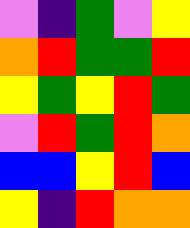[["violet", "indigo", "green", "violet", "yellow"], ["orange", "red", "green", "green", "red"], ["yellow", "green", "yellow", "red", "green"], ["violet", "red", "green", "red", "orange"], ["blue", "blue", "yellow", "red", "blue"], ["yellow", "indigo", "red", "orange", "orange"]]